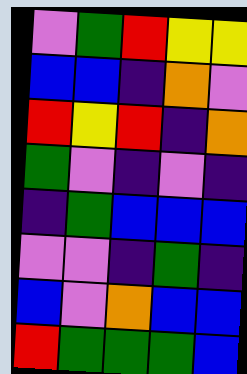[["violet", "green", "red", "yellow", "yellow"], ["blue", "blue", "indigo", "orange", "violet"], ["red", "yellow", "red", "indigo", "orange"], ["green", "violet", "indigo", "violet", "indigo"], ["indigo", "green", "blue", "blue", "blue"], ["violet", "violet", "indigo", "green", "indigo"], ["blue", "violet", "orange", "blue", "blue"], ["red", "green", "green", "green", "blue"]]